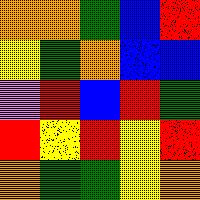[["orange", "orange", "green", "blue", "red"], ["yellow", "green", "orange", "blue", "blue"], ["violet", "red", "blue", "red", "green"], ["red", "yellow", "red", "yellow", "red"], ["orange", "green", "green", "yellow", "orange"]]